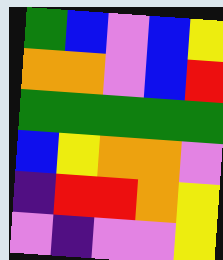[["green", "blue", "violet", "blue", "yellow"], ["orange", "orange", "violet", "blue", "red"], ["green", "green", "green", "green", "green"], ["blue", "yellow", "orange", "orange", "violet"], ["indigo", "red", "red", "orange", "yellow"], ["violet", "indigo", "violet", "violet", "yellow"]]